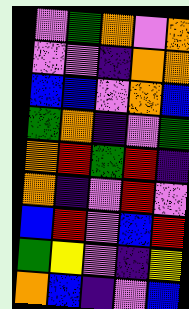[["violet", "green", "orange", "violet", "orange"], ["violet", "violet", "indigo", "orange", "orange"], ["blue", "blue", "violet", "orange", "blue"], ["green", "orange", "indigo", "violet", "green"], ["orange", "red", "green", "red", "indigo"], ["orange", "indigo", "violet", "red", "violet"], ["blue", "red", "violet", "blue", "red"], ["green", "yellow", "violet", "indigo", "yellow"], ["orange", "blue", "indigo", "violet", "blue"]]